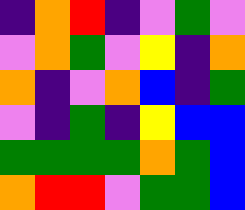[["indigo", "orange", "red", "indigo", "violet", "green", "violet"], ["violet", "orange", "green", "violet", "yellow", "indigo", "orange"], ["orange", "indigo", "violet", "orange", "blue", "indigo", "green"], ["violet", "indigo", "green", "indigo", "yellow", "blue", "blue"], ["green", "green", "green", "green", "orange", "green", "blue"], ["orange", "red", "red", "violet", "green", "green", "blue"]]